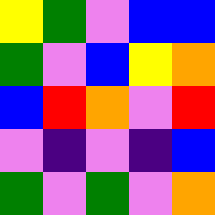[["yellow", "green", "violet", "blue", "blue"], ["green", "violet", "blue", "yellow", "orange"], ["blue", "red", "orange", "violet", "red"], ["violet", "indigo", "violet", "indigo", "blue"], ["green", "violet", "green", "violet", "orange"]]